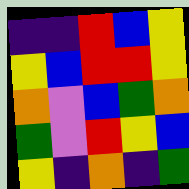[["indigo", "indigo", "red", "blue", "yellow"], ["yellow", "blue", "red", "red", "yellow"], ["orange", "violet", "blue", "green", "orange"], ["green", "violet", "red", "yellow", "blue"], ["yellow", "indigo", "orange", "indigo", "green"]]